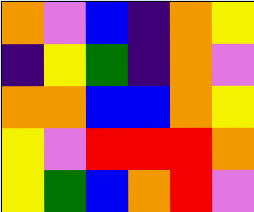[["orange", "violet", "blue", "indigo", "orange", "yellow"], ["indigo", "yellow", "green", "indigo", "orange", "violet"], ["orange", "orange", "blue", "blue", "orange", "yellow"], ["yellow", "violet", "red", "red", "red", "orange"], ["yellow", "green", "blue", "orange", "red", "violet"]]